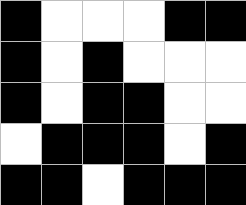[["black", "white", "white", "white", "black", "black"], ["black", "white", "black", "white", "white", "white"], ["black", "white", "black", "black", "white", "white"], ["white", "black", "black", "black", "white", "black"], ["black", "black", "white", "black", "black", "black"]]